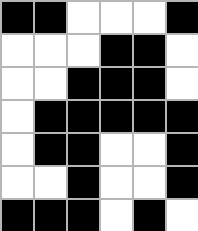[["black", "black", "white", "white", "white", "black"], ["white", "white", "white", "black", "black", "white"], ["white", "white", "black", "black", "black", "white"], ["white", "black", "black", "black", "black", "black"], ["white", "black", "black", "white", "white", "black"], ["white", "white", "black", "white", "white", "black"], ["black", "black", "black", "white", "black", "white"]]